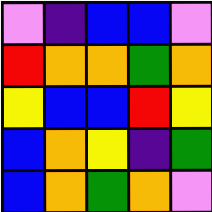[["violet", "indigo", "blue", "blue", "violet"], ["red", "orange", "orange", "green", "orange"], ["yellow", "blue", "blue", "red", "yellow"], ["blue", "orange", "yellow", "indigo", "green"], ["blue", "orange", "green", "orange", "violet"]]